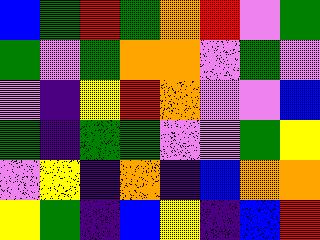[["blue", "green", "red", "green", "orange", "red", "violet", "green"], ["green", "violet", "green", "orange", "orange", "violet", "green", "violet"], ["violet", "indigo", "yellow", "red", "orange", "violet", "violet", "blue"], ["green", "indigo", "green", "green", "violet", "violet", "green", "yellow"], ["violet", "yellow", "indigo", "orange", "indigo", "blue", "orange", "orange"], ["yellow", "green", "indigo", "blue", "yellow", "indigo", "blue", "red"]]